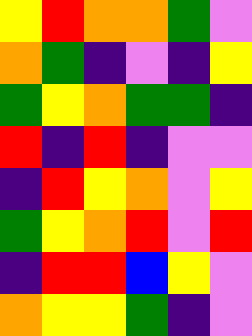[["yellow", "red", "orange", "orange", "green", "violet"], ["orange", "green", "indigo", "violet", "indigo", "yellow"], ["green", "yellow", "orange", "green", "green", "indigo"], ["red", "indigo", "red", "indigo", "violet", "violet"], ["indigo", "red", "yellow", "orange", "violet", "yellow"], ["green", "yellow", "orange", "red", "violet", "red"], ["indigo", "red", "red", "blue", "yellow", "violet"], ["orange", "yellow", "yellow", "green", "indigo", "violet"]]